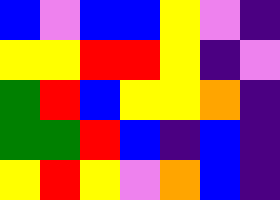[["blue", "violet", "blue", "blue", "yellow", "violet", "indigo"], ["yellow", "yellow", "red", "red", "yellow", "indigo", "violet"], ["green", "red", "blue", "yellow", "yellow", "orange", "indigo"], ["green", "green", "red", "blue", "indigo", "blue", "indigo"], ["yellow", "red", "yellow", "violet", "orange", "blue", "indigo"]]